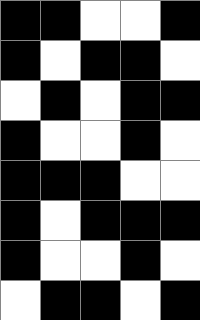[["black", "black", "white", "white", "black"], ["black", "white", "black", "black", "white"], ["white", "black", "white", "black", "black"], ["black", "white", "white", "black", "white"], ["black", "black", "black", "white", "white"], ["black", "white", "black", "black", "black"], ["black", "white", "white", "black", "white"], ["white", "black", "black", "white", "black"]]